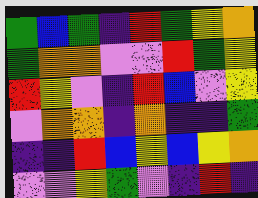[["green", "blue", "green", "indigo", "red", "green", "yellow", "orange"], ["green", "orange", "orange", "violet", "violet", "red", "green", "yellow"], ["red", "yellow", "violet", "indigo", "red", "blue", "violet", "yellow"], ["violet", "orange", "orange", "indigo", "orange", "indigo", "indigo", "green"], ["indigo", "indigo", "red", "blue", "yellow", "blue", "yellow", "orange"], ["violet", "violet", "yellow", "green", "violet", "indigo", "red", "indigo"]]